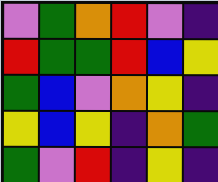[["violet", "green", "orange", "red", "violet", "indigo"], ["red", "green", "green", "red", "blue", "yellow"], ["green", "blue", "violet", "orange", "yellow", "indigo"], ["yellow", "blue", "yellow", "indigo", "orange", "green"], ["green", "violet", "red", "indigo", "yellow", "indigo"]]